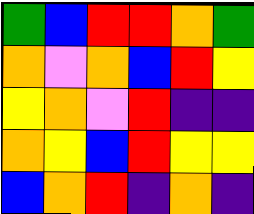[["green", "blue", "red", "red", "orange", "green"], ["orange", "violet", "orange", "blue", "red", "yellow"], ["yellow", "orange", "violet", "red", "indigo", "indigo"], ["orange", "yellow", "blue", "red", "yellow", "yellow"], ["blue", "orange", "red", "indigo", "orange", "indigo"]]